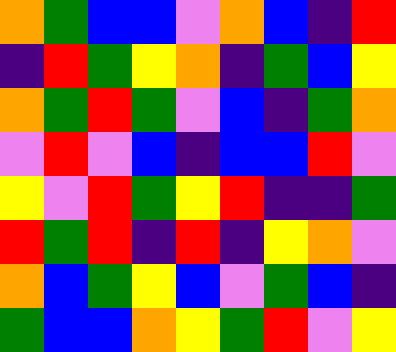[["orange", "green", "blue", "blue", "violet", "orange", "blue", "indigo", "red"], ["indigo", "red", "green", "yellow", "orange", "indigo", "green", "blue", "yellow"], ["orange", "green", "red", "green", "violet", "blue", "indigo", "green", "orange"], ["violet", "red", "violet", "blue", "indigo", "blue", "blue", "red", "violet"], ["yellow", "violet", "red", "green", "yellow", "red", "indigo", "indigo", "green"], ["red", "green", "red", "indigo", "red", "indigo", "yellow", "orange", "violet"], ["orange", "blue", "green", "yellow", "blue", "violet", "green", "blue", "indigo"], ["green", "blue", "blue", "orange", "yellow", "green", "red", "violet", "yellow"]]